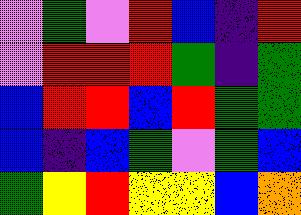[["violet", "green", "violet", "red", "blue", "indigo", "red"], ["violet", "red", "red", "red", "green", "indigo", "green"], ["blue", "red", "red", "blue", "red", "green", "green"], ["blue", "indigo", "blue", "green", "violet", "green", "blue"], ["green", "yellow", "red", "yellow", "yellow", "blue", "orange"]]